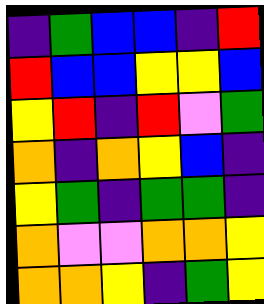[["indigo", "green", "blue", "blue", "indigo", "red"], ["red", "blue", "blue", "yellow", "yellow", "blue"], ["yellow", "red", "indigo", "red", "violet", "green"], ["orange", "indigo", "orange", "yellow", "blue", "indigo"], ["yellow", "green", "indigo", "green", "green", "indigo"], ["orange", "violet", "violet", "orange", "orange", "yellow"], ["orange", "orange", "yellow", "indigo", "green", "yellow"]]